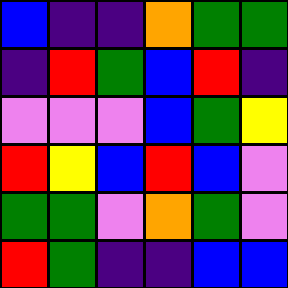[["blue", "indigo", "indigo", "orange", "green", "green"], ["indigo", "red", "green", "blue", "red", "indigo"], ["violet", "violet", "violet", "blue", "green", "yellow"], ["red", "yellow", "blue", "red", "blue", "violet"], ["green", "green", "violet", "orange", "green", "violet"], ["red", "green", "indigo", "indigo", "blue", "blue"]]